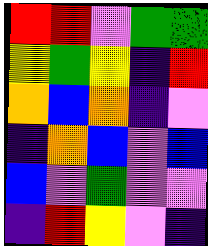[["red", "red", "violet", "green", "green"], ["yellow", "green", "yellow", "indigo", "red"], ["orange", "blue", "orange", "indigo", "violet"], ["indigo", "orange", "blue", "violet", "blue"], ["blue", "violet", "green", "violet", "violet"], ["indigo", "red", "yellow", "violet", "indigo"]]